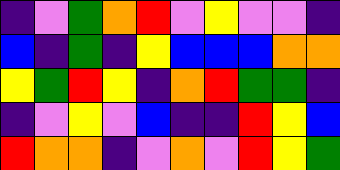[["indigo", "violet", "green", "orange", "red", "violet", "yellow", "violet", "violet", "indigo"], ["blue", "indigo", "green", "indigo", "yellow", "blue", "blue", "blue", "orange", "orange"], ["yellow", "green", "red", "yellow", "indigo", "orange", "red", "green", "green", "indigo"], ["indigo", "violet", "yellow", "violet", "blue", "indigo", "indigo", "red", "yellow", "blue"], ["red", "orange", "orange", "indigo", "violet", "orange", "violet", "red", "yellow", "green"]]